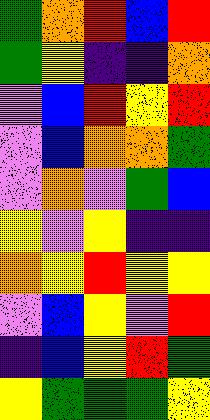[["green", "orange", "red", "blue", "red"], ["green", "yellow", "indigo", "indigo", "orange"], ["violet", "blue", "red", "yellow", "red"], ["violet", "blue", "orange", "orange", "green"], ["violet", "orange", "violet", "green", "blue"], ["yellow", "violet", "yellow", "indigo", "indigo"], ["orange", "yellow", "red", "yellow", "yellow"], ["violet", "blue", "yellow", "violet", "red"], ["indigo", "blue", "yellow", "red", "green"], ["yellow", "green", "green", "green", "yellow"]]